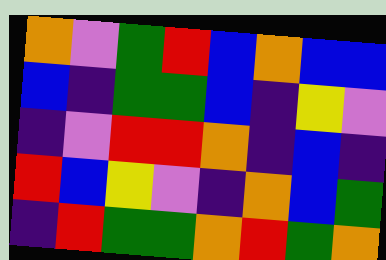[["orange", "violet", "green", "red", "blue", "orange", "blue", "blue"], ["blue", "indigo", "green", "green", "blue", "indigo", "yellow", "violet"], ["indigo", "violet", "red", "red", "orange", "indigo", "blue", "indigo"], ["red", "blue", "yellow", "violet", "indigo", "orange", "blue", "green"], ["indigo", "red", "green", "green", "orange", "red", "green", "orange"]]